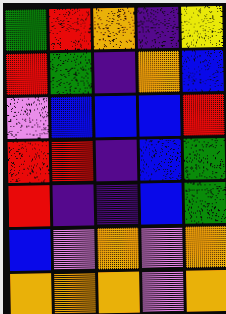[["green", "red", "orange", "indigo", "yellow"], ["red", "green", "indigo", "orange", "blue"], ["violet", "blue", "blue", "blue", "red"], ["red", "red", "indigo", "blue", "green"], ["red", "indigo", "indigo", "blue", "green"], ["blue", "violet", "orange", "violet", "orange"], ["orange", "orange", "orange", "violet", "orange"]]